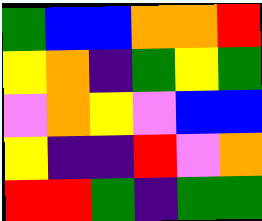[["green", "blue", "blue", "orange", "orange", "red"], ["yellow", "orange", "indigo", "green", "yellow", "green"], ["violet", "orange", "yellow", "violet", "blue", "blue"], ["yellow", "indigo", "indigo", "red", "violet", "orange"], ["red", "red", "green", "indigo", "green", "green"]]